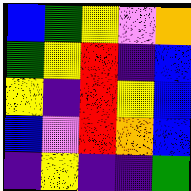[["blue", "green", "yellow", "violet", "orange"], ["green", "yellow", "red", "indigo", "blue"], ["yellow", "indigo", "red", "yellow", "blue"], ["blue", "violet", "red", "orange", "blue"], ["indigo", "yellow", "indigo", "indigo", "green"]]